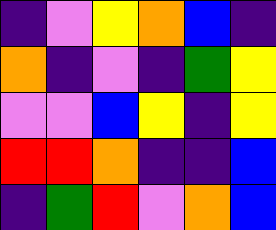[["indigo", "violet", "yellow", "orange", "blue", "indigo"], ["orange", "indigo", "violet", "indigo", "green", "yellow"], ["violet", "violet", "blue", "yellow", "indigo", "yellow"], ["red", "red", "orange", "indigo", "indigo", "blue"], ["indigo", "green", "red", "violet", "orange", "blue"]]